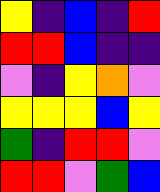[["yellow", "indigo", "blue", "indigo", "red"], ["red", "red", "blue", "indigo", "indigo"], ["violet", "indigo", "yellow", "orange", "violet"], ["yellow", "yellow", "yellow", "blue", "yellow"], ["green", "indigo", "red", "red", "violet"], ["red", "red", "violet", "green", "blue"]]